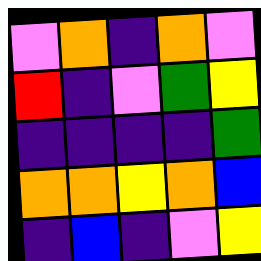[["violet", "orange", "indigo", "orange", "violet"], ["red", "indigo", "violet", "green", "yellow"], ["indigo", "indigo", "indigo", "indigo", "green"], ["orange", "orange", "yellow", "orange", "blue"], ["indigo", "blue", "indigo", "violet", "yellow"]]